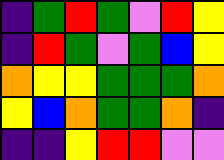[["indigo", "green", "red", "green", "violet", "red", "yellow"], ["indigo", "red", "green", "violet", "green", "blue", "yellow"], ["orange", "yellow", "yellow", "green", "green", "green", "orange"], ["yellow", "blue", "orange", "green", "green", "orange", "indigo"], ["indigo", "indigo", "yellow", "red", "red", "violet", "violet"]]